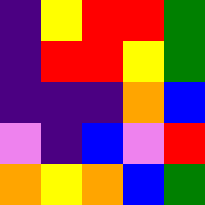[["indigo", "yellow", "red", "red", "green"], ["indigo", "red", "red", "yellow", "green"], ["indigo", "indigo", "indigo", "orange", "blue"], ["violet", "indigo", "blue", "violet", "red"], ["orange", "yellow", "orange", "blue", "green"]]